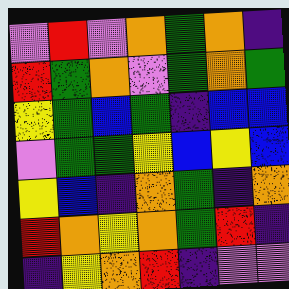[["violet", "red", "violet", "orange", "green", "orange", "indigo"], ["red", "green", "orange", "violet", "green", "orange", "green"], ["yellow", "green", "blue", "green", "indigo", "blue", "blue"], ["violet", "green", "green", "yellow", "blue", "yellow", "blue"], ["yellow", "blue", "indigo", "orange", "green", "indigo", "orange"], ["red", "orange", "yellow", "orange", "green", "red", "indigo"], ["indigo", "yellow", "orange", "red", "indigo", "violet", "violet"]]